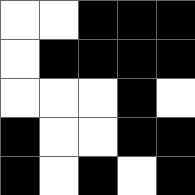[["white", "white", "black", "black", "black"], ["white", "black", "black", "black", "black"], ["white", "white", "white", "black", "white"], ["black", "white", "white", "black", "black"], ["black", "white", "black", "white", "black"]]